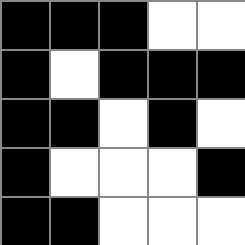[["black", "black", "black", "white", "white"], ["black", "white", "black", "black", "black"], ["black", "black", "white", "black", "white"], ["black", "white", "white", "white", "black"], ["black", "black", "white", "white", "white"]]